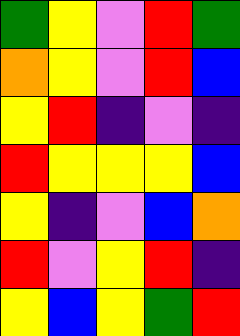[["green", "yellow", "violet", "red", "green"], ["orange", "yellow", "violet", "red", "blue"], ["yellow", "red", "indigo", "violet", "indigo"], ["red", "yellow", "yellow", "yellow", "blue"], ["yellow", "indigo", "violet", "blue", "orange"], ["red", "violet", "yellow", "red", "indigo"], ["yellow", "blue", "yellow", "green", "red"]]